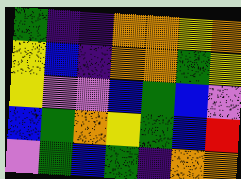[["green", "indigo", "indigo", "orange", "orange", "yellow", "orange"], ["yellow", "blue", "indigo", "orange", "orange", "green", "yellow"], ["yellow", "violet", "violet", "blue", "green", "blue", "violet"], ["blue", "green", "orange", "yellow", "green", "blue", "red"], ["violet", "green", "blue", "green", "indigo", "orange", "orange"]]